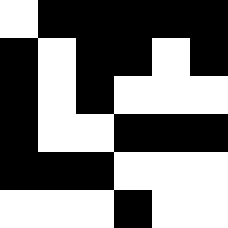[["white", "black", "black", "black", "black", "black"], ["black", "white", "black", "black", "white", "black"], ["black", "white", "black", "white", "white", "white"], ["black", "white", "white", "black", "black", "black"], ["black", "black", "black", "white", "white", "white"], ["white", "white", "white", "black", "white", "white"]]